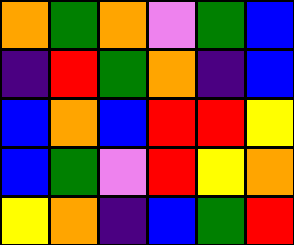[["orange", "green", "orange", "violet", "green", "blue"], ["indigo", "red", "green", "orange", "indigo", "blue"], ["blue", "orange", "blue", "red", "red", "yellow"], ["blue", "green", "violet", "red", "yellow", "orange"], ["yellow", "orange", "indigo", "blue", "green", "red"]]